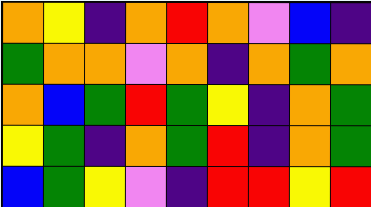[["orange", "yellow", "indigo", "orange", "red", "orange", "violet", "blue", "indigo"], ["green", "orange", "orange", "violet", "orange", "indigo", "orange", "green", "orange"], ["orange", "blue", "green", "red", "green", "yellow", "indigo", "orange", "green"], ["yellow", "green", "indigo", "orange", "green", "red", "indigo", "orange", "green"], ["blue", "green", "yellow", "violet", "indigo", "red", "red", "yellow", "red"]]